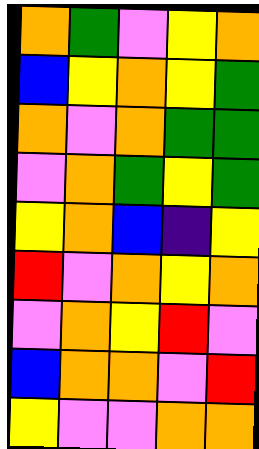[["orange", "green", "violet", "yellow", "orange"], ["blue", "yellow", "orange", "yellow", "green"], ["orange", "violet", "orange", "green", "green"], ["violet", "orange", "green", "yellow", "green"], ["yellow", "orange", "blue", "indigo", "yellow"], ["red", "violet", "orange", "yellow", "orange"], ["violet", "orange", "yellow", "red", "violet"], ["blue", "orange", "orange", "violet", "red"], ["yellow", "violet", "violet", "orange", "orange"]]